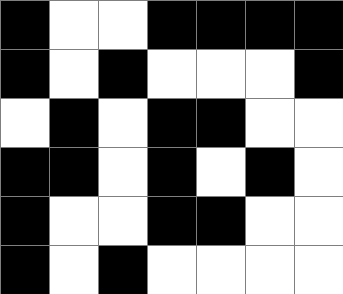[["black", "white", "white", "black", "black", "black", "black"], ["black", "white", "black", "white", "white", "white", "black"], ["white", "black", "white", "black", "black", "white", "white"], ["black", "black", "white", "black", "white", "black", "white"], ["black", "white", "white", "black", "black", "white", "white"], ["black", "white", "black", "white", "white", "white", "white"]]